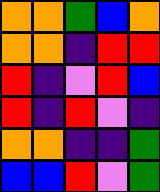[["orange", "orange", "green", "blue", "orange"], ["orange", "orange", "indigo", "red", "red"], ["red", "indigo", "violet", "red", "blue"], ["red", "indigo", "red", "violet", "indigo"], ["orange", "orange", "indigo", "indigo", "green"], ["blue", "blue", "red", "violet", "green"]]